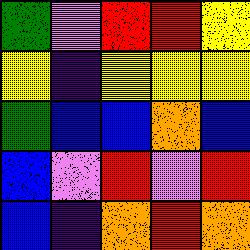[["green", "violet", "red", "red", "yellow"], ["yellow", "indigo", "yellow", "yellow", "yellow"], ["green", "blue", "blue", "orange", "blue"], ["blue", "violet", "red", "violet", "red"], ["blue", "indigo", "orange", "red", "orange"]]